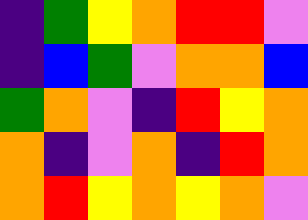[["indigo", "green", "yellow", "orange", "red", "red", "violet"], ["indigo", "blue", "green", "violet", "orange", "orange", "blue"], ["green", "orange", "violet", "indigo", "red", "yellow", "orange"], ["orange", "indigo", "violet", "orange", "indigo", "red", "orange"], ["orange", "red", "yellow", "orange", "yellow", "orange", "violet"]]